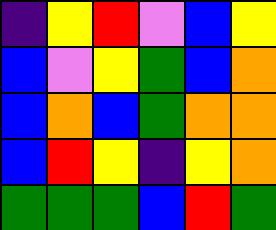[["indigo", "yellow", "red", "violet", "blue", "yellow"], ["blue", "violet", "yellow", "green", "blue", "orange"], ["blue", "orange", "blue", "green", "orange", "orange"], ["blue", "red", "yellow", "indigo", "yellow", "orange"], ["green", "green", "green", "blue", "red", "green"]]